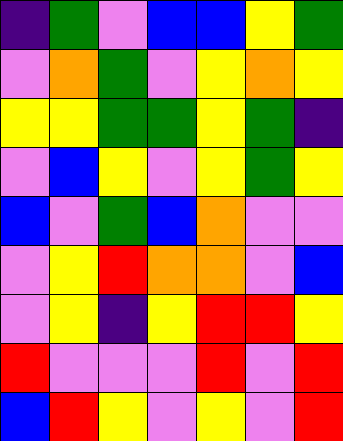[["indigo", "green", "violet", "blue", "blue", "yellow", "green"], ["violet", "orange", "green", "violet", "yellow", "orange", "yellow"], ["yellow", "yellow", "green", "green", "yellow", "green", "indigo"], ["violet", "blue", "yellow", "violet", "yellow", "green", "yellow"], ["blue", "violet", "green", "blue", "orange", "violet", "violet"], ["violet", "yellow", "red", "orange", "orange", "violet", "blue"], ["violet", "yellow", "indigo", "yellow", "red", "red", "yellow"], ["red", "violet", "violet", "violet", "red", "violet", "red"], ["blue", "red", "yellow", "violet", "yellow", "violet", "red"]]